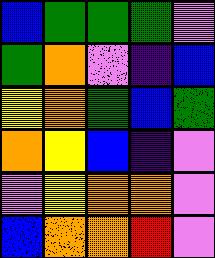[["blue", "green", "green", "green", "violet"], ["green", "orange", "violet", "indigo", "blue"], ["yellow", "orange", "green", "blue", "green"], ["orange", "yellow", "blue", "indigo", "violet"], ["violet", "yellow", "orange", "orange", "violet"], ["blue", "orange", "orange", "red", "violet"]]